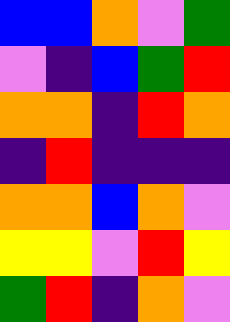[["blue", "blue", "orange", "violet", "green"], ["violet", "indigo", "blue", "green", "red"], ["orange", "orange", "indigo", "red", "orange"], ["indigo", "red", "indigo", "indigo", "indigo"], ["orange", "orange", "blue", "orange", "violet"], ["yellow", "yellow", "violet", "red", "yellow"], ["green", "red", "indigo", "orange", "violet"]]